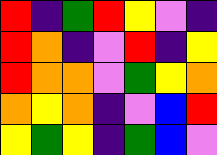[["red", "indigo", "green", "red", "yellow", "violet", "indigo"], ["red", "orange", "indigo", "violet", "red", "indigo", "yellow"], ["red", "orange", "orange", "violet", "green", "yellow", "orange"], ["orange", "yellow", "orange", "indigo", "violet", "blue", "red"], ["yellow", "green", "yellow", "indigo", "green", "blue", "violet"]]